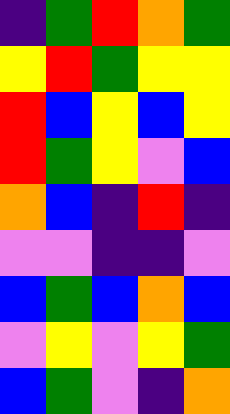[["indigo", "green", "red", "orange", "green"], ["yellow", "red", "green", "yellow", "yellow"], ["red", "blue", "yellow", "blue", "yellow"], ["red", "green", "yellow", "violet", "blue"], ["orange", "blue", "indigo", "red", "indigo"], ["violet", "violet", "indigo", "indigo", "violet"], ["blue", "green", "blue", "orange", "blue"], ["violet", "yellow", "violet", "yellow", "green"], ["blue", "green", "violet", "indigo", "orange"]]